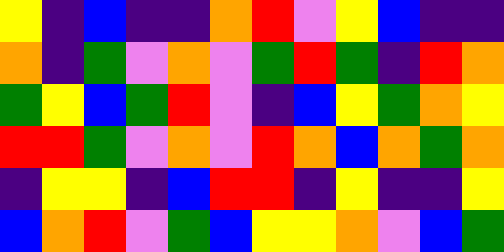[["yellow", "indigo", "blue", "indigo", "indigo", "orange", "red", "violet", "yellow", "blue", "indigo", "indigo"], ["orange", "indigo", "green", "violet", "orange", "violet", "green", "red", "green", "indigo", "red", "orange"], ["green", "yellow", "blue", "green", "red", "violet", "indigo", "blue", "yellow", "green", "orange", "yellow"], ["red", "red", "green", "violet", "orange", "violet", "red", "orange", "blue", "orange", "green", "orange"], ["indigo", "yellow", "yellow", "indigo", "blue", "red", "red", "indigo", "yellow", "indigo", "indigo", "yellow"], ["blue", "orange", "red", "violet", "green", "blue", "yellow", "yellow", "orange", "violet", "blue", "green"]]